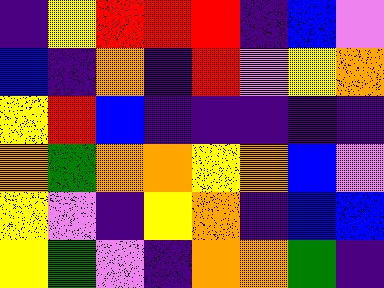[["indigo", "yellow", "red", "red", "red", "indigo", "blue", "violet"], ["blue", "indigo", "orange", "indigo", "red", "violet", "yellow", "orange"], ["yellow", "red", "blue", "indigo", "indigo", "indigo", "indigo", "indigo"], ["orange", "green", "orange", "orange", "yellow", "orange", "blue", "violet"], ["yellow", "violet", "indigo", "yellow", "orange", "indigo", "blue", "blue"], ["yellow", "green", "violet", "indigo", "orange", "orange", "green", "indigo"]]